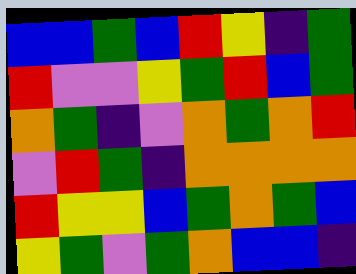[["blue", "blue", "green", "blue", "red", "yellow", "indigo", "green"], ["red", "violet", "violet", "yellow", "green", "red", "blue", "green"], ["orange", "green", "indigo", "violet", "orange", "green", "orange", "red"], ["violet", "red", "green", "indigo", "orange", "orange", "orange", "orange"], ["red", "yellow", "yellow", "blue", "green", "orange", "green", "blue"], ["yellow", "green", "violet", "green", "orange", "blue", "blue", "indigo"]]